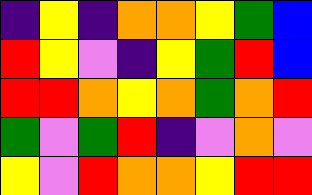[["indigo", "yellow", "indigo", "orange", "orange", "yellow", "green", "blue"], ["red", "yellow", "violet", "indigo", "yellow", "green", "red", "blue"], ["red", "red", "orange", "yellow", "orange", "green", "orange", "red"], ["green", "violet", "green", "red", "indigo", "violet", "orange", "violet"], ["yellow", "violet", "red", "orange", "orange", "yellow", "red", "red"]]